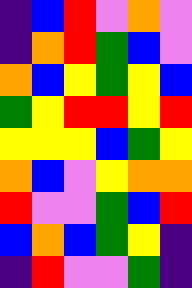[["indigo", "blue", "red", "violet", "orange", "violet"], ["indigo", "orange", "red", "green", "blue", "violet"], ["orange", "blue", "yellow", "green", "yellow", "blue"], ["green", "yellow", "red", "red", "yellow", "red"], ["yellow", "yellow", "yellow", "blue", "green", "yellow"], ["orange", "blue", "violet", "yellow", "orange", "orange"], ["red", "violet", "violet", "green", "blue", "red"], ["blue", "orange", "blue", "green", "yellow", "indigo"], ["indigo", "red", "violet", "violet", "green", "indigo"]]